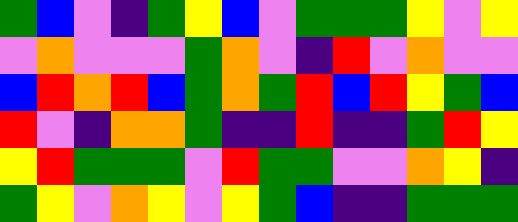[["green", "blue", "violet", "indigo", "green", "yellow", "blue", "violet", "green", "green", "green", "yellow", "violet", "yellow"], ["violet", "orange", "violet", "violet", "violet", "green", "orange", "violet", "indigo", "red", "violet", "orange", "violet", "violet"], ["blue", "red", "orange", "red", "blue", "green", "orange", "green", "red", "blue", "red", "yellow", "green", "blue"], ["red", "violet", "indigo", "orange", "orange", "green", "indigo", "indigo", "red", "indigo", "indigo", "green", "red", "yellow"], ["yellow", "red", "green", "green", "green", "violet", "red", "green", "green", "violet", "violet", "orange", "yellow", "indigo"], ["green", "yellow", "violet", "orange", "yellow", "violet", "yellow", "green", "blue", "indigo", "indigo", "green", "green", "green"]]